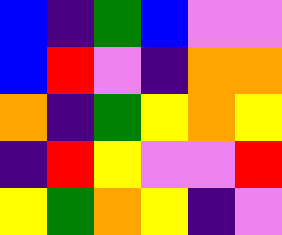[["blue", "indigo", "green", "blue", "violet", "violet"], ["blue", "red", "violet", "indigo", "orange", "orange"], ["orange", "indigo", "green", "yellow", "orange", "yellow"], ["indigo", "red", "yellow", "violet", "violet", "red"], ["yellow", "green", "orange", "yellow", "indigo", "violet"]]